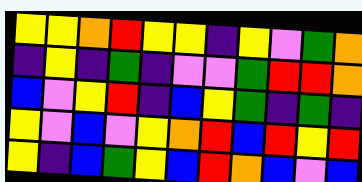[["yellow", "yellow", "orange", "red", "yellow", "yellow", "indigo", "yellow", "violet", "green", "orange"], ["indigo", "yellow", "indigo", "green", "indigo", "violet", "violet", "green", "red", "red", "orange"], ["blue", "violet", "yellow", "red", "indigo", "blue", "yellow", "green", "indigo", "green", "indigo"], ["yellow", "violet", "blue", "violet", "yellow", "orange", "red", "blue", "red", "yellow", "red"], ["yellow", "indigo", "blue", "green", "yellow", "blue", "red", "orange", "blue", "violet", "blue"]]